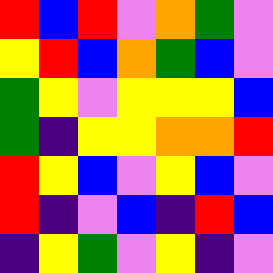[["red", "blue", "red", "violet", "orange", "green", "violet"], ["yellow", "red", "blue", "orange", "green", "blue", "violet"], ["green", "yellow", "violet", "yellow", "yellow", "yellow", "blue"], ["green", "indigo", "yellow", "yellow", "orange", "orange", "red"], ["red", "yellow", "blue", "violet", "yellow", "blue", "violet"], ["red", "indigo", "violet", "blue", "indigo", "red", "blue"], ["indigo", "yellow", "green", "violet", "yellow", "indigo", "violet"]]